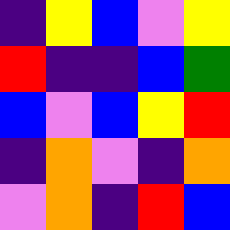[["indigo", "yellow", "blue", "violet", "yellow"], ["red", "indigo", "indigo", "blue", "green"], ["blue", "violet", "blue", "yellow", "red"], ["indigo", "orange", "violet", "indigo", "orange"], ["violet", "orange", "indigo", "red", "blue"]]